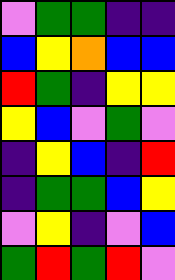[["violet", "green", "green", "indigo", "indigo"], ["blue", "yellow", "orange", "blue", "blue"], ["red", "green", "indigo", "yellow", "yellow"], ["yellow", "blue", "violet", "green", "violet"], ["indigo", "yellow", "blue", "indigo", "red"], ["indigo", "green", "green", "blue", "yellow"], ["violet", "yellow", "indigo", "violet", "blue"], ["green", "red", "green", "red", "violet"]]